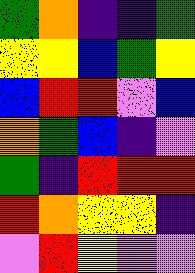[["green", "orange", "indigo", "indigo", "green"], ["yellow", "yellow", "blue", "green", "yellow"], ["blue", "red", "red", "violet", "blue"], ["orange", "green", "blue", "indigo", "violet"], ["green", "indigo", "red", "red", "red"], ["red", "orange", "yellow", "yellow", "indigo"], ["violet", "red", "yellow", "violet", "violet"]]